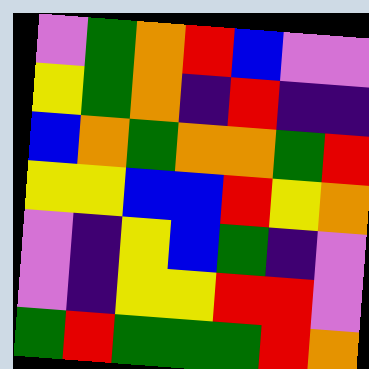[["violet", "green", "orange", "red", "blue", "violet", "violet"], ["yellow", "green", "orange", "indigo", "red", "indigo", "indigo"], ["blue", "orange", "green", "orange", "orange", "green", "red"], ["yellow", "yellow", "blue", "blue", "red", "yellow", "orange"], ["violet", "indigo", "yellow", "blue", "green", "indigo", "violet"], ["violet", "indigo", "yellow", "yellow", "red", "red", "violet"], ["green", "red", "green", "green", "green", "red", "orange"]]